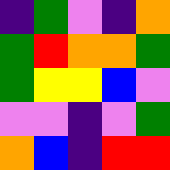[["indigo", "green", "violet", "indigo", "orange"], ["green", "red", "orange", "orange", "green"], ["green", "yellow", "yellow", "blue", "violet"], ["violet", "violet", "indigo", "violet", "green"], ["orange", "blue", "indigo", "red", "red"]]